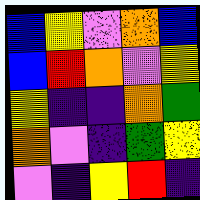[["blue", "yellow", "violet", "orange", "blue"], ["blue", "red", "orange", "violet", "yellow"], ["yellow", "indigo", "indigo", "orange", "green"], ["orange", "violet", "indigo", "green", "yellow"], ["violet", "indigo", "yellow", "red", "indigo"]]